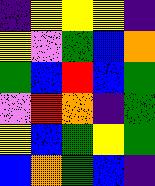[["indigo", "yellow", "yellow", "yellow", "indigo"], ["yellow", "violet", "green", "blue", "orange"], ["green", "blue", "red", "blue", "green"], ["violet", "red", "orange", "indigo", "green"], ["yellow", "blue", "green", "yellow", "green"], ["blue", "orange", "green", "blue", "indigo"]]